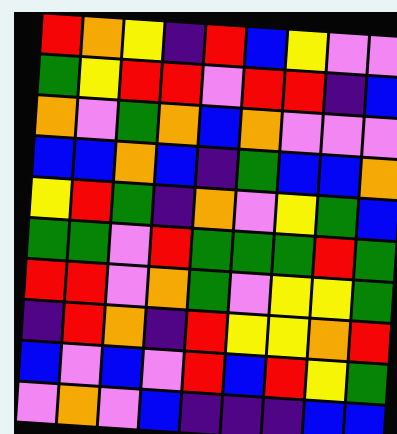[["red", "orange", "yellow", "indigo", "red", "blue", "yellow", "violet", "violet"], ["green", "yellow", "red", "red", "violet", "red", "red", "indigo", "blue"], ["orange", "violet", "green", "orange", "blue", "orange", "violet", "violet", "violet"], ["blue", "blue", "orange", "blue", "indigo", "green", "blue", "blue", "orange"], ["yellow", "red", "green", "indigo", "orange", "violet", "yellow", "green", "blue"], ["green", "green", "violet", "red", "green", "green", "green", "red", "green"], ["red", "red", "violet", "orange", "green", "violet", "yellow", "yellow", "green"], ["indigo", "red", "orange", "indigo", "red", "yellow", "yellow", "orange", "red"], ["blue", "violet", "blue", "violet", "red", "blue", "red", "yellow", "green"], ["violet", "orange", "violet", "blue", "indigo", "indigo", "indigo", "blue", "blue"]]